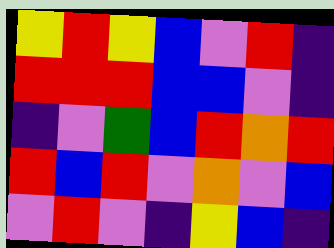[["yellow", "red", "yellow", "blue", "violet", "red", "indigo"], ["red", "red", "red", "blue", "blue", "violet", "indigo"], ["indigo", "violet", "green", "blue", "red", "orange", "red"], ["red", "blue", "red", "violet", "orange", "violet", "blue"], ["violet", "red", "violet", "indigo", "yellow", "blue", "indigo"]]